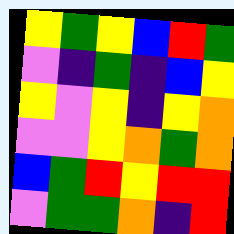[["yellow", "green", "yellow", "blue", "red", "green"], ["violet", "indigo", "green", "indigo", "blue", "yellow"], ["yellow", "violet", "yellow", "indigo", "yellow", "orange"], ["violet", "violet", "yellow", "orange", "green", "orange"], ["blue", "green", "red", "yellow", "red", "red"], ["violet", "green", "green", "orange", "indigo", "red"]]